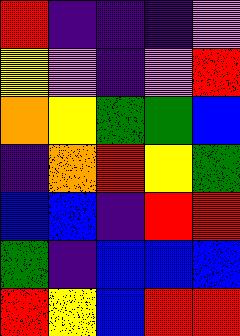[["red", "indigo", "indigo", "indigo", "violet"], ["yellow", "violet", "indigo", "violet", "red"], ["orange", "yellow", "green", "green", "blue"], ["indigo", "orange", "red", "yellow", "green"], ["blue", "blue", "indigo", "red", "red"], ["green", "indigo", "blue", "blue", "blue"], ["red", "yellow", "blue", "red", "red"]]